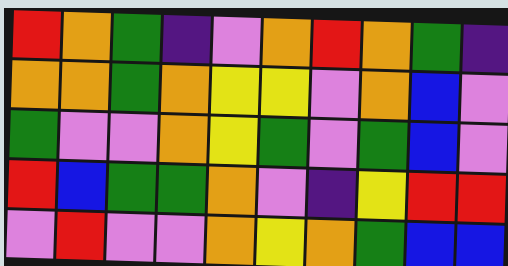[["red", "orange", "green", "indigo", "violet", "orange", "red", "orange", "green", "indigo"], ["orange", "orange", "green", "orange", "yellow", "yellow", "violet", "orange", "blue", "violet"], ["green", "violet", "violet", "orange", "yellow", "green", "violet", "green", "blue", "violet"], ["red", "blue", "green", "green", "orange", "violet", "indigo", "yellow", "red", "red"], ["violet", "red", "violet", "violet", "orange", "yellow", "orange", "green", "blue", "blue"]]